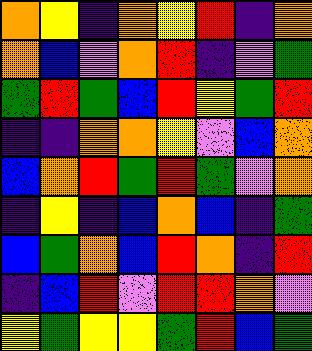[["orange", "yellow", "indigo", "orange", "yellow", "red", "indigo", "orange"], ["orange", "blue", "violet", "orange", "red", "indigo", "violet", "green"], ["green", "red", "green", "blue", "red", "yellow", "green", "red"], ["indigo", "indigo", "orange", "orange", "yellow", "violet", "blue", "orange"], ["blue", "orange", "red", "green", "red", "green", "violet", "orange"], ["indigo", "yellow", "indigo", "blue", "orange", "blue", "indigo", "green"], ["blue", "green", "orange", "blue", "red", "orange", "indigo", "red"], ["indigo", "blue", "red", "violet", "red", "red", "orange", "violet"], ["yellow", "green", "yellow", "yellow", "green", "red", "blue", "green"]]